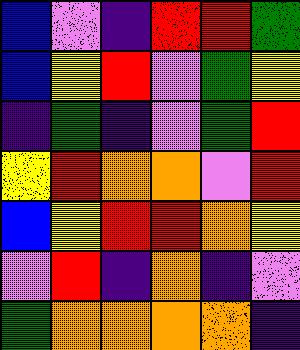[["blue", "violet", "indigo", "red", "red", "green"], ["blue", "yellow", "red", "violet", "green", "yellow"], ["indigo", "green", "indigo", "violet", "green", "red"], ["yellow", "red", "orange", "orange", "violet", "red"], ["blue", "yellow", "red", "red", "orange", "yellow"], ["violet", "red", "indigo", "orange", "indigo", "violet"], ["green", "orange", "orange", "orange", "orange", "indigo"]]